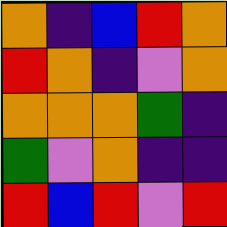[["orange", "indigo", "blue", "red", "orange"], ["red", "orange", "indigo", "violet", "orange"], ["orange", "orange", "orange", "green", "indigo"], ["green", "violet", "orange", "indigo", "indigo"], ["red", "blue", "red", "violet", "red"]]